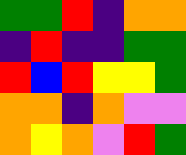[["green", "green", "red", "indigo", "orange", "orange"], ["indigo", "red", "indigo", "indigo", "green", "green"], ["red", "blue", "red", "yellow", "yellow", "green"], ["orange", "orange", "indigo", "orange", "violet", "violet"], ["orange", "yellow", "orange", "violet", "red", "green"]]